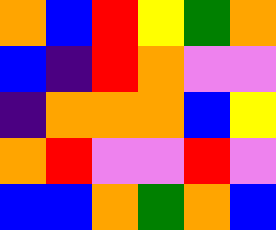[["orange", "blue", "red", "yellow", "green", "orange"], ["blue", "indigo", "red", "orange", "violet", "violet"], ["indigo", "orange", "orange", "orange", "blue", "yellow"], ["orange", "red", "violet", "violet", "red", "violet"], ["blue", "blue", "orange", "green", "orange", "blue"]]